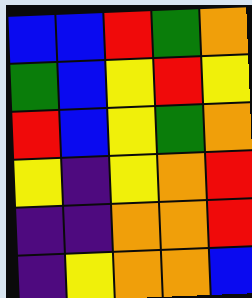[["blue", "blue", "red", "green", "orange"], ["green", "blue", "yellow", "red", "yellow"], ["red", "blue", "yellow", "green", "orange"], ["yellow", "indigo", "yellow", "orange", "red"], ["indigo", "indigo", "orange", "orange", "red"], ["indigo", "yellow", "orange", "orange", "blue"]]